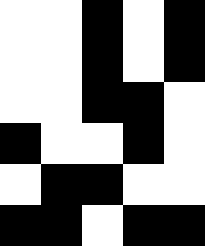[["white", "white", "black", "white", "black"], ["white", "white", "black", "white", "black"], ["white", "white", "black", "black", "white"], ["black", "white", "white", "black", "white"], ["white", "black", "black", "white", "white"], ["black", "black", "white", "black", "black"]]